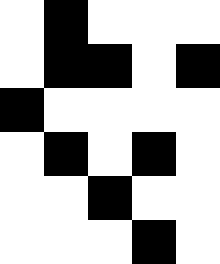[["white", "black", "white", "white", "white"], ["white", "black", "black", "white", "black"], ["black", "white", "white", "white", "white"], ["white", "black", "white", "black", "white"], ["white", "white", "black", "white", "white"], ["white", "white", "white", "black", "white"]]